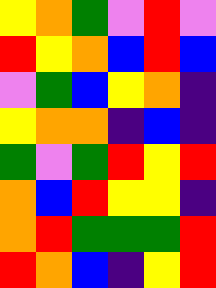[["yellow", "orange", "green", "violet", "red", "violet"], ["red", "yellow", "orange", "blue", "red", "blue"], ["violet", "green", "blue", "yellow", "orange", "indigo"], ["yellow", "orange", "orange", "indigo", "blue", "indigo"], ["green", "violet", "green", "red", "yellow", "red"], ["orange", "blue", "red", "yellow", "yellow", "indigo"], ["orange", "red", "green", "green", "green", "red"], ["red", "orange", "blue", "indigo", "yellow", "red"]]